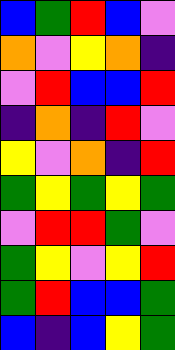[["blue", "green", "red", "blue", "violet"], ["orange", "violet", "yellow", "orange", "indigo"], ["violet", "red", "blue", "blue", "red"], ["indigo", "orange", "indigo", "red", "violet"], ["yellow", "violet", "orange", "indigo", "red"], ["green", "yellow", "green", "yellow", "green"], ["violet", "red", "red", "green", "violet"], ["green", "yellow", "violet", "yellow", "red"], ["green", "red", "blue", "blue", "green"], ["blue", "indigo", "blue", "yellow", "green"]]